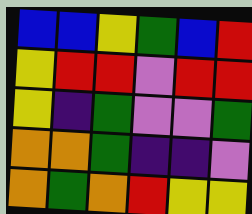[["blue", "blue", "yellow", "green", "blue", "red"], ["yellow", "red", "red", "violet", "red", "red"], ["yellow", "indigo", "green", "violet", "violet", "green"], ["orange", "orange", "green", "indigo", "indigo", "violet"], ["orange", "green", "orange", "red", "yellow", "yellow"]]